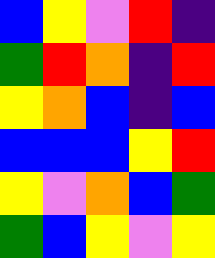[["blue", "yellow", "violet", "red", "indigo"], ["green", "red", "orange", "indigo", "red"], ["yellow", "orange", "blue", "indigo", "blue"], ["blue", "blue", "blue", "yellow", "red"], ["yellow", "violet", "orange", "blue", "green"], ["green", "blue", "yellow", "violet", "yellow"]]